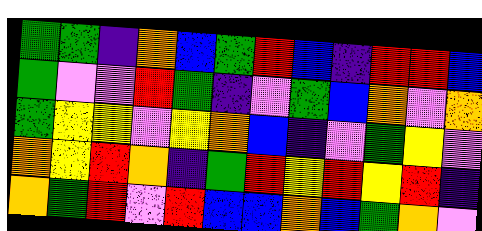[["green", "green", "indigo", "orange", "blue", "green", "red", "blue", "indigo", "red", "red", "blue"], ["green", "violet", "violet", "red", "green", "indigo", "violet", "green", "blue", "orange", "violet", "orange"], ["green", "yellow", "yellow", "violet", "yellow", "orange", "blue", "indigo", "violet", "green", "yellow", "violet"], ["orange", "yellow", "red", "orange", "indigo", "green", "red", "yellow", "red", "yellow", "red", "indigo"], ["orange", "green", "red", "violet", "red", "blue", "blue", "orange", "blue", "green", "orange", "violet"]]